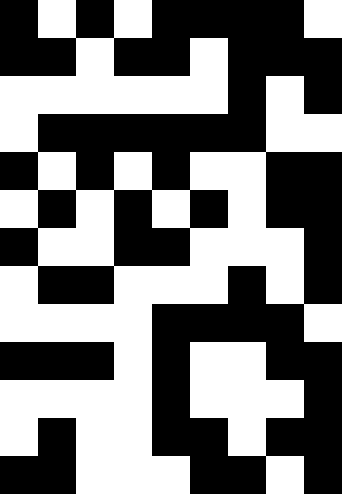[["black", "white", "black", "white", "black", "black", "black", "black", "white"], ["black", "black", "white", "black", "black", "white", "black", "black", "black"], ["white", "white", "white", "white", "white", "white", "black", "white", "black"], ["white", "black", "black", "black", "black", "black", "black", "white", "white"], ["black", "white", "black", "white", "black", "white", "white", "black", "black"], ["white", "black", "white", "black", "white", "black", "white", "black", "black"], ["black", "white", "white", "black", "black", "white", "white", "white", "black"], ["white", "black", "black", "white", "white", "white", "black", "white", "black"], ["white", "white", "white", "white", "black", "black", "black", "black", "white"], ["black", "black", "black", "white", "black", "white", "white", "black", "black"], ["white", "white", "white", "white", "black", "white", "white", "white", "black"], ["white", "black", "white", "white", "black", "black", "white", "black", "black"], ["black", "black", "white", "white", "white", "black", "black", "white", "black"]]